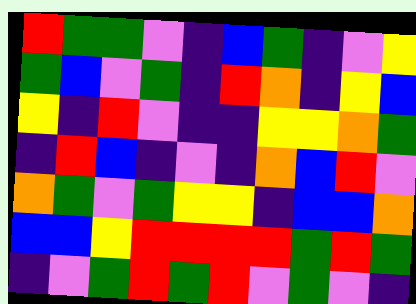[["red", "green", "green", "violet", "indigo", "blue", "green", "indigo", "violet", "yellow"], ["green", "blue", "violet", "green", "indigo", "red", "orange", "indigo", "yellow", "blue"], ["yellow", "indigo", "red", "violet", "indigo", "indigo", "yellow", "yellow", "orange", "green"], ["indigo", "red", "blue", "indigo", "violet", "indigo", "orange", "blue", "red", "violet"], ["orange", "green", "violet", "green", "yellow", "yellow", "indigo", "blue", "blue", "orange"], ["blue", "blue", "yellow", "red", "red", "red", "red", "green", "red", "green"], ["indigo", "violet", "green", "red", "green", "red", "violet", "green", "violet", "indigo"]]